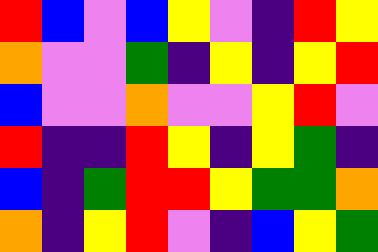[["red", "blue", "violet", "blue", "yellow", "violet", "indigo", "red", "yellow"], ["orange", "violet", "violet", "green", "indigo", "yellow", "indigo", "yellow", "red"], ["blue", "violet", "violet", "orange", "violet", "violet", "yellow", "red", "violet"], ["red", "indigo", "indigo", "red", "yellow", "indigo", "yellow", "green", "indigo"], ["blue", "indigo", "green", "red", "red", "yellow", "green", "green", "orange"], ["orange", "indigo", "yellow", "red", "violet", "indigo", "blue", "yellow", "green"]]